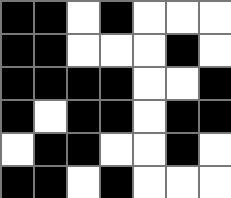[["black", "black", "white", "black", "white", "white", "white"], ["black", "black", "white", "white", "white", "black", "white"], ["black", "black", "black", "black", "white", "white", "black"], ["black", "white", "black", "black", "white", "black", "black"], ["white", "black", "black", "white", "white", "black", "white"], ["black", "black", "white", "black", "white", "white", "white"]]